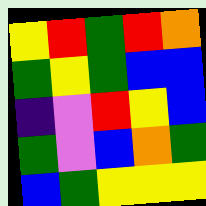[["yellow", "red", "green", "red", "orange"], ["green", "yellow", "green", "blue", "blue"], ["indigo", "violet", "red", "yellow", "blue"], ["green", "violet", "blue", "orange", "green"], ["blue", "green", "yellow", "yellow", "yellow"]]